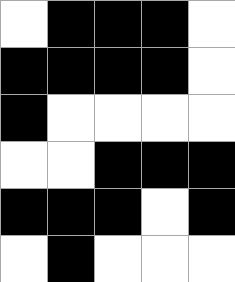[["white", "black", "black", "black", "white"], ["black", "black", "black", "black", "white"], ["black", "white", "white", "white", "white"], ["white", "white", "black", "black", "black"], ["black", "black", "black", "white", "black"], ["white", "black", "white", "white", "white"]]